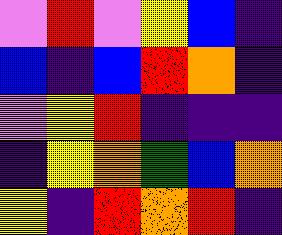[["violet", "red", "violet", "yellow", "blue", "indigo"], ["blue", "indigo", "blue", "red", "orange", "indigo"], ["violet", "yellow", "red", "indigo", "indigo", "indigo"], ["indigo", "yellow", "orange", "green", "blue", "orange"], ["yellow", "indigo", "red", "orange", "red", "indigo"]]